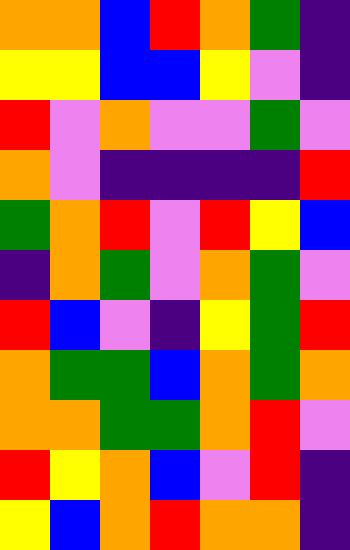[["orange", "orange", "blue", "red", "orange", "green", "indigo"], ["yellow", "yellow", "blue", "blue", "yellow", "violet", "indigo"], ["red", "violet", "orange", "violet", "violet", "green", "violet"], ["orange", "violet", "indigo", "indigo", "indigo", "indigo", "red"], ["green", "orange", "red", "violet", "red", "yellow", "blue"], ["indigo", "orange", "green", "violet", "orange", "green", "violet"], ["red", "blue", "violet", "indigo", "yellow", "green", "red"], ["orange", "green", "green", "blue", "orange", "green", "orange"], ["orange", "orange", "green", "green", "orange", "red", "violet"], ["red", "yellow", "orange", "blue", "violet", "red", "indigo"], ["yellow", "blue", "orange", "red", "orange", "orange", "indigo"]]